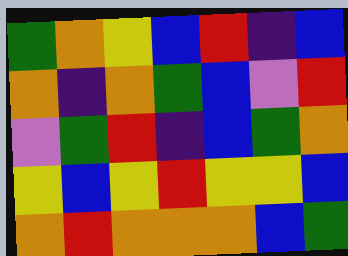[["green", "orange", "yellow", "blue", "red", "indigo", "blue"], ["orange", "indigo", "orange", "green", "blue", "violet", "red"], ["violet", "green", "red", "indigo", "blue", "green", "orange"], ["yellow", "blue", "yellow", "red", "yellow", "yellow", "blue"], ["orange", "red", "orange", "orange", "orange", "blue", "green"]]